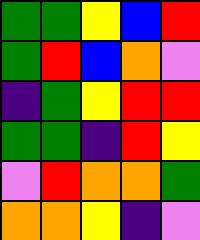[["green", "green", "yellow", "blue", "red"], ["green", "red", "blue", "orange", "violet"], ["indigo", "green", "yellow", "red", "red"], ["green", "green", "indigo", "red", "yellow"], ["violet", "red", "orange", "orange", "green"], ["orange", "orange", "yellow", "indigo", "violet"]]